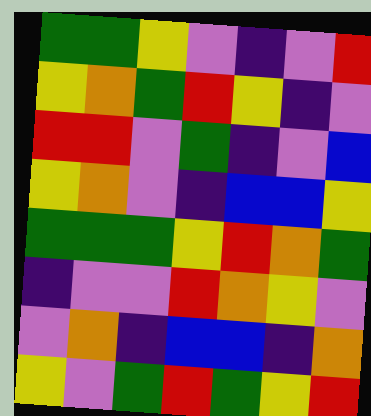[["green", "green", "yellow", "violet", "indigo", "violet", "red"], ["yellow", "orange", "green", "red", "yellow", "indigo", "violet"], ["red", "red", "violet", "green", "indigo", "violet", "blue"], ["yellow", "orange", "violet", "indigo", "blue", "blue", "yellow"], ["green", "green", "green", "yellow", "red", "orange", "green"], ["indigo", "violet", "violet", "red", "orange", "yellow", "violet"], ["violet", "orange", "indigo", "blue", "blue", "indigo", "orange"], ["yellow", "violet", "green", "red", "green", "yellow", "red"]]